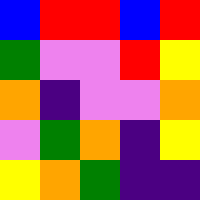[["blue", "red", "red", "blue", "red"], ["green", "violet", "violet", "red", "yellow"], ["orange", "indigo", "violet", "violet", "orange"], ["violet", "green", "orange", "indigo", "yellow"], ["yellow", "orange", "green", "indigo", "indigo"]]